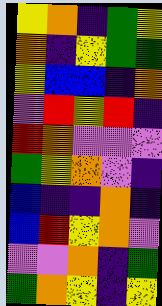[["yellow", "orange", "indigo", "green", "yellow"], ["orange", "indigo", "yellow", "green", "green"], ["yellow", "blue", "blue", "indigo", "orange"], ["violet", "red", "yellow", "red", "indigo"], ["red", "orange", "violet", "violet", "violet"], ["green", "yellow", "orange", "violet", "indigo"], ["blue", "indigo", "indigo", "orange", "indigo"], ["blue", "red", "yellow", "orange", "violet"], ["violet", "violet", "orange", "indigo", "green"], ["green", "orange", "yellow", "indigo", "yellow"]]